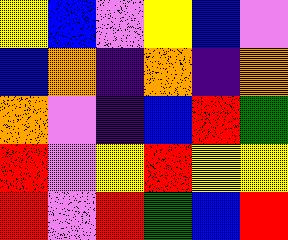[["yellow", "blue", "violet", "yellow", "blue", "violet"], ["blue", "orange", "indigo", "orange", "indigo", "orange"], ["orange", "violet", "indigo", "blue", "red", "green"], ["red", "violet", "yellow", "red", "yellow", "yellow"], ["red", "violet", "red", "green", "blue", "red"]]